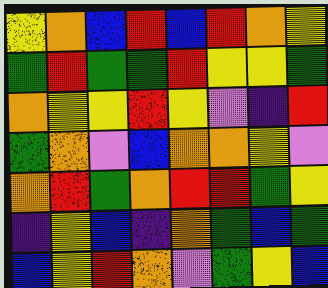[["yellow", "orange", "blue", "red", "blue", "red", "orange", "yellow"], ["green", "red", "green", "green", "red", "yellow", "yellow", "green"], ["orange", "yellow", "yellow", "red", "yellow", "violet", "indigo", "red"], ["green", "orange", "violet", "blue", "orange", "orange", "yellow", "violet"], ["orange", "red", "green", "orange", "red", "red", "green", "yellow"], ["indigo", "yellow", "blue", "indigo", "orange", "green", "blue", "green"], ["blue", "yellow", "red", "orange", "violet", "green", "yellow", "blue"]]